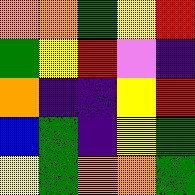[["orange", "orange", "green", "yellow", "red"], ["green", "yellow", "red", "violet", "indigo"], ["orange", "indigo", "indigo", "yellow", "red"], ["blue", "green", "indigo", "yellow", "green"], ["yellow", "green", "orange", "orange", "green"]]